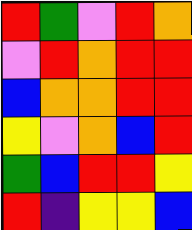[["red", "green", "violet", "red", "orange"], ["violet", "red", "orange", "red", "red"], ["blue", "orange", "orange", "red", "red"], ["yellow", "violet", "orange", "blue", "red"], ["green", "blue", "red", "red", "yellow"], ["red", "indigo", "yellow", "yellow", "blue"]]